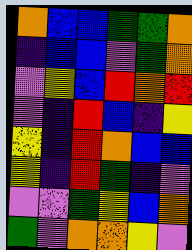[["orange", "blue", "blue", "green", "green", "orange"], ["indigo", "blue", "blue", "violet", "green", "orange"], ["violet", "yellow", "blue", "red", "orange", "red"], ["violet", "indigo", "red", "blue", "indigo", "yellow"], ["yellow", "indigo", "red", "orange", "blue", "blue"], ["yellow", "indigo", "red", "green", "indigo", "violet"], ["violet", "violet", "green", "yellow", "blue", "orange"], ["green", "violet", "orange", "orange", "yellow", "violet"]]